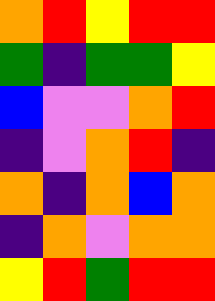[["orange", "red", "yellow", "red", "red"], ["green", "indigo", "green", "green", "yellow"], ["blue", "violet", "violet", "orange", "red"], ["indigo", "violet", "orange", "red", "indigo"], ["orange", "indigo", "orange", "blue", "orange"], ["indigo", "orange", "violet", "orange", "orange"], ["yellow", "red", "green", "red", "red"]]